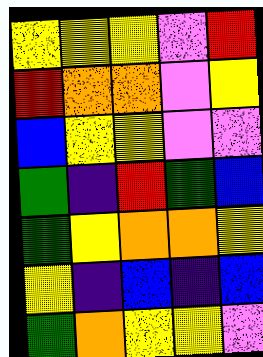[["yellow", "yellow", "yellow", "violet", "red"], ["red", "orange", "orange", "violet", "yellow"], ["blue", "yellow", "yellow", "violet", "violet"], ["green", "indigo", "red", "green", "blue"], ["green", "yellow", "orange", "orange", "yellow"], ["yellow", "indigo", "blue", "indigo", "blue"], ["green", "orange", "yellow", "yellow", "violet"]]